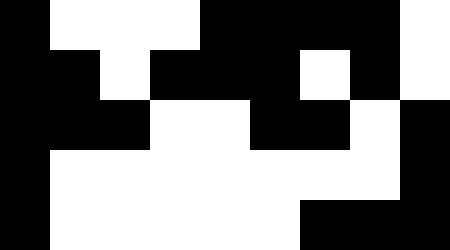[["black", "white", "white", "white", "black", "black", "black", "black", "white"], ["black", "black", "white", "black", "black", "black", "white", "black", "white"], ["black", "black", "black", "white", "white", "black", "black", "white", "black"], ["black", "white", "white", "white", "white", "white", "white", "white", "black"], ["black", "white", "white", "white", "white", "white", "black", "black", "black"]]